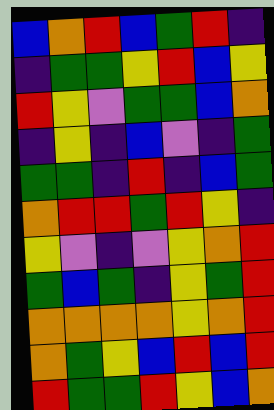[["blue", "orange", "red", "blue", "green", "red", "indigo"], ["indigo", "green", "green", "yellow", "red", "blue", "yellow"], ["red", "yellow", "violet", "green", "green", "blue", "orange"], ["indigo", "yellow", "indigo", "blue", "violet", "indigo", "green"], ["green", "green", "indigo", "red", "indigo", "blue", "green"], ["orange", "red", "red", "green", "red", "yellow", "indigo"], ["yellow", "violet", "indigo", "violet", "yellow", "orange", "red"], ["green", "blue", "green", "indigo", "yellow", "green", "red"], ["orange", "orange", "orange", "orange", "yellow", "orange", "red"], ["orange", "green", "yellow", "blue", "red", "blue", "red"], ["red", "green", "green", "red", "yellow", "blue", "orange"]]